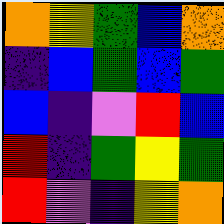[["orange", "yellow", "green", "blue", "orange"], ["indigo", "blue", "green", "blue", "green"], ["blue", "indigo", "violet", "red", "blue"], ["red", "indigo", "green", "yellow", "green"], ["red", "violet", "indigo", "yellow", "orange"]]